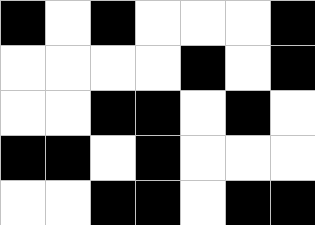[["black", "white", "black", "white", "white", "white", "black"], ["white", "white", "white", "white", "black", "white", "black"], ["white", "white", "black", "black", "white", "black", "white"], ["black", "black", "white", "black", "white", "white", "white"], ["white", "white", "black", "black", "white", "black", "black"]]